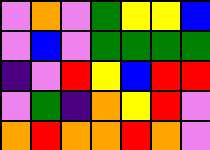[["violet", "orange", "violet", "green", "yellow", "yellow", "blue"], ["violet", "blue", "violet", "green", "green", "green", "green"], ["indigo", "violet", "red", "yellow", "blue", "red", "red"], ["violet", "green", "indigo", "orange", "yellow", "red", "violet"], ["orange", "red", "orange", "orange", "red", "orange", "violet"]]